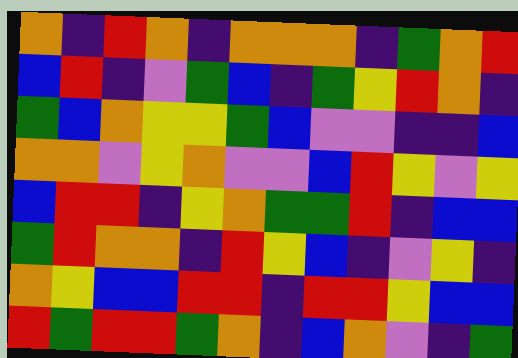[["orange", "indigo", "red", "orange", "indigo", "orange", "orange", "orange", "indigo", "green", "orange", "red"], ["blue", "red", "indigo", "violet", "green", "blue", "indigo", "green", "yellow", "red", "orange", "indigo"], ["green", "blue", "orange", "yellow", "yellow", "green", "blue", "violet", "violet", "indigo", "indigo", "blue"], ["orange", "orange", "violet", "yellow", "orange", "violet", "violet", "blue", "red", "yellow", "violet", "yellow"], ["blue", "red", "red", "indigo", "yellow", "orange", "green", "green", "red", "indigo", "blue", "blue"], ["green", "red", "orange", "orange", "indigo", "red", "yellow", "blue", "indigo", "violet", "yellow", "indigo"], ["orange", "yellow", "blue", "blue", "red", "red", "indigo", "red", "red", "yellow", "blue", "blue"], ["red", "green", "red", "red", "green", "orange", "indigo", "blue", "orange", "violet", "indigo", "green"]]